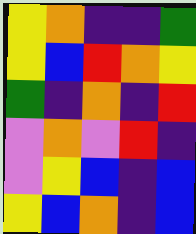[["yellow", "orange", "indigo", "indigo", "green"], ["yellow", "blue", "red", "orange", "yellow"], ["green", "indigo", "orange", "indigo", "red"], ["violet", "orange", "violet", "red", "indigo"], ["violet", "yellow", "blue", "indigo", "blue"], ["yellow", "blue", "orange", "indigo", "blue"]]